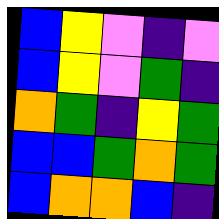[["blue", "yellow", "violet", "indigo", "violet"], ["blue", "yellow", "violet", "green", "indigo"], ["orange", "green", "indigo", "yellow", "green"], ["blue", "blue", "green", "orange", "green"], ["blue", "orange", "orange", "blue", "indigo"]]